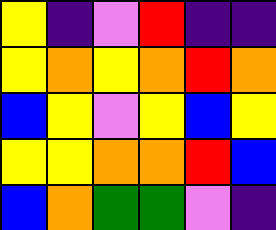[["yellow", "indigo", "violet", "red", "indigo", "indigo"], ["yellow", "orange", "yellow", "orange", "red", "orange"], ["blue", "yellow", "violet", "yellow", "blue", "yellow"], ["yellow", "yellow", "orange", "orange", "red", "blue"], ["blue", "orange", "green", "green", "violet", "indigo"]]